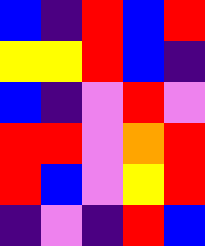[["blue", "indigo", "red", "blue", "red"], ["yellow", "yellow", "red", "blue", "indigo"], ["blue", "indigo", "violet", "red", "violet"], ["red", "red", "violet", "orange", "red"], ["red", "blue", "violet", "yellow", "red"], ["indigo", "violet", "indigo", "red", "blue"]]